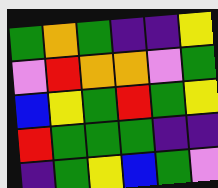[["green", "orange", "green", "indigo", "indigo", "yellow"], ["violet", "red", "orange", "orange", "violet", "green"], ["blue", "yellow", "green", "red", "green", "yellow"], ["red", "green", "green", "green", "indigo", "indigo"], ["indigo", "green", "yellow", "blue", "green", "violet"]]